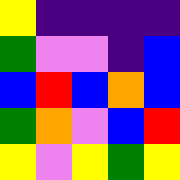[["yellow", "indigo", "indigo", "indigo", "indigo"], ["green", "violet", "violet", "indigo", "blue"], ["blue", "red", "blue", "orange", "blue"], ["green", "orange", "violet", "blue", "red"], ["yellow", "violet", "yellow", "green", "yellow"]]